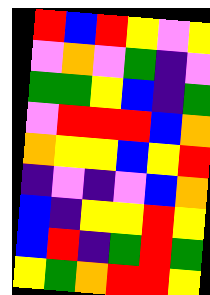[["red", "blue", "red", "yellow", "violet", "yellow"], ["violet", "orange", "violet", "green", "indigo", "violet"], ["green", "green", "yellow", "blue", "indigo", "green"], ["violet", "red", "red", "red", "blue", "orange"], ["orange", "yellow", "yellow", "blue", "yellow", "red"], ["indigo", "violet", "indigo", "violet", "blue", "orange"], ["blue", "indigo", "yellow", "yellow", "red", "yellow"], ["blue", "red", "indigo", "green", "red", "green"], ["yellow", "green", "orange", "red", "red", "yellow"]]